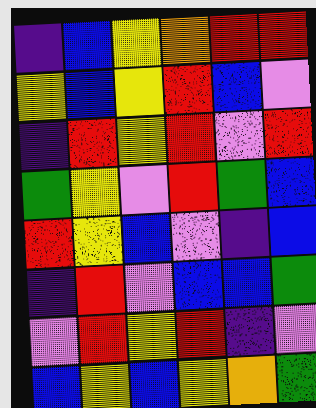[["indigo", "blue", "yellow", "orange", "red", "red"], ["yellow", "blue", "yellow", "red", "blue", "violet"], ["indigo", "red", "yellow", "red", "violet", "red"], ["green", "yellow", "violet", "red", "green", "blue"], ["red", "yellow", "blue", "violet", "indigo", "blue"], ["indigo", "red", "violet", "blue", "blue", "green"], ["violet", "red", "yellow", "red", "indigo", "violet"], ["blue", "yellow", "blue", "yellow", "orange", "green"]]